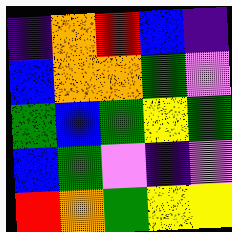[["indigo", "orange", "red", "blue", "indigo"], ["blue", "orange", "orange", "green", "violet"], ["green", "blue", "green", "yellow", "green"], ["blue", "green", "violet", "indigo", "violet"], ["red", "orange", "green", "yellow", "yellow"]]